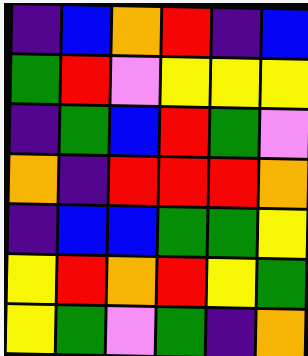[["indigo", "blue", "orange", "red", "indigo", "blue"], ["green", "red", "violet", "yellow", "yellow", "yellow"], ["indigo", "green", "blue", "red", "green", "violet"], ["orange", "indigo", "red", "red", "red", "orange"], ["indigo", "blue", "blue", "green", "green", "yellow"], ["yellow", "red", "orange", "red", "yellow", "green"], ["yellow", "green", "violet", "green", "indigo", "orange"]]